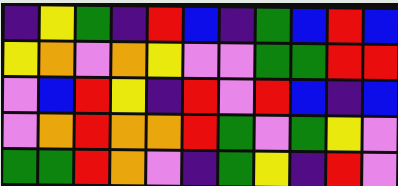[["indigo", "yellow", "green", "indigo", "red", "blue", "indigo", "green", "blue", "red", "blue"], ["yellow", "orange", "violet", "orange", "yellow", "violet", "violet", "green", "green", "red", "red"], ["violet", "blue", "red", "yellow", "indigo", "red", "violet", "red", "blue", "indigo", "blue"], ["violet", "orange", "red", "orange", "orange", "red", "green", "violet", "green", "yellow", "violet"], ["green", "green", "red", "orange", "violet", "indigo", "green", "yellow", "indigo", "red", "violet"]]